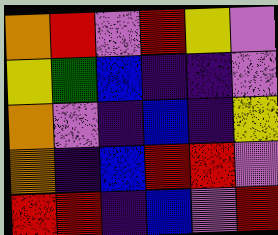[["orange", "red", "violet", "red", "yellow", "violet"], ["yellow", "green", "blue", "indigo", "indigo", "violet"], ["orange", "violet", "indigo", "blue", "indigo", "yellow"], ["orange", "indigo", "blue", "red", "red", "violet"], ["red", "red", "indigo", "blue", "violet", "red"]]